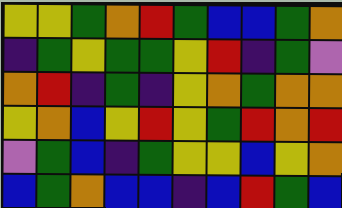[["yellow", "yellow", "green", "orange", "red", "green", "blue", "blue", "green", "orange"], ["indigo", "green", "yellow", "green", "green", "yellow", "red", "indigo", "green", "violet"], ["orange", "red", "indigo", "green", "indigo", "yellow", "orange", "green", "orange", "orange"], ["yellow", "orange", "blue", "yellow", "red", "yellow", "green", "red", "orange", "red"], ["violet", "green", "blue", "indigo", "green", "yellow", "yellow", "blue", "yellow", "orange"], ["blue", "green", "orange", "blue", "blue", "indigo", "blue", "red", "green", "blue"]]